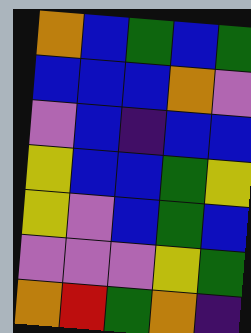[["orange", "blue", "green", "blue", "green"], ["blue", "blue", "blue", "orange", "violet"], ["violet", "blue", "indigo", "blue", "blue"], ["yellow", "blue", "blue", "green", "yellow"], ["yellow", "violet", "blue", "green", "blue"], ["violet", "violet", "violet", "yellow", "green"], ["orange", "red", "green", "orange", "indigo"]]